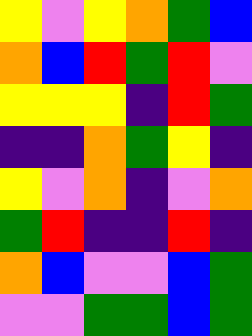[["yellow", "violet", "yellow", "orange", "green", "blue"], ["orange", "blue", "red", "green", "red", "violet"], ["yellow", "yellow", "yellow", "indigo", "red", "green"], ["indigo", "indigo", "orange", "green", "yellow", "indigo"], ["yellow", "violet", "orange", "indigo", "violet", "orange"], ["green", "red", "indigo", "indigo", "red", "indigo"], ["orange", "blue", "violet", "violet", "blue", "green"], ["violet", "violet", "green", "green", "blue", "green"]]